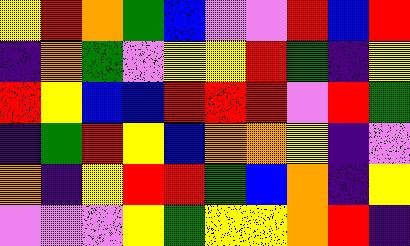[["yellow", "red", "orange", "green", "blue", "violet", "violet", "red", "blue", "red"], ["indigo", "orange", "green", "violet", "yellow", "yellow", "red", "green", "indigo", "yellow"], ["red", "yellow", "blue", "blue", "red", "red", "red", "violet", "red", "green"], ["indigo", "green", "red", "yellow", "blue", "orange", "orange", "yellow", "indigo", "violet"], ["orange", "indigo", "yellow", "red", "red", "green", "blue", "orange", "indigo", "yellow"], ["violet", "violet", "violet", "yellow", "green", "yellow", "yellow", "orange", "red", "indigo"]]